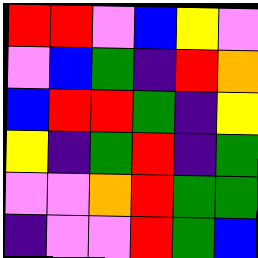[["red", "red", "violet", "blue", "yellow", "violet"], ["violet", "blue", "green", "indigo", "red", "orange"], ["blue", "red", "red", "green", "indigo", "yellow"], ["yellow", "indigo", "green", "red", "indigo", "green"], ["violet", "violet", "orange", "red", "green", "green"], ["indigo", "violet", "violet", "red", "green", "blue"]]